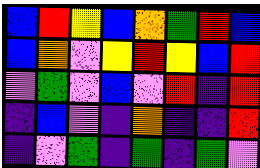[["blue", "red", "yellow", "blue", "orange", "green", "red", "blue"], ["blue", "orange", "violet", "yellow", "red", "yellow", "blue", "red"], ["violet", "green", "violet", "blue", "violet", "red", "indigo", "red"], ["indigo", "blue", "violet", "indigo", "orange", "indigo", "indigo", "red"], ["indigo", "violet", "green", "indigo", "green", "indigo", "green", "violet"]]